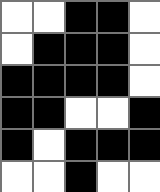[["white", "white", "black", "black", "white"], ["white", "black", "black", "black", "white"], ["black", "black", "black", "black", "white"], ["black", "black", "white", "white", "black"], ["black", "white", "black", "black", "black"], ["white", "white", "black", "white", "white"]]